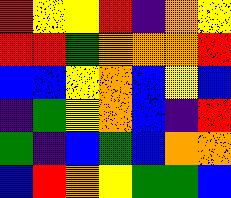[["red", "yellow", "yellow", "red", "indigo", "orange", "yellow"], ["red", "red", "green", "orange", "orange", "orange", "red"], ["blue", "blue", "yellow", "orange", "blue", "yellow", "blue"], ["indigo", "green", "yellow", "orange", "blue", "indigo", "red"], ["green", "indigo", "blue", "green", "blue", "orange", "orange"], ["blue", "red", "orange", "yellow", "green", "green", "blue"]]